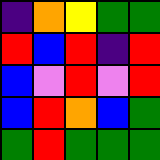[["indigo", "orange", "yellow", "green", "green"], ["red", "blue", "red", "indigo", "red"], ["blue", "violet", "red", "violet", "red"], ["blue", "red", "orange", "blue", "green"], ["green", "red", "green", "green", "green"]]